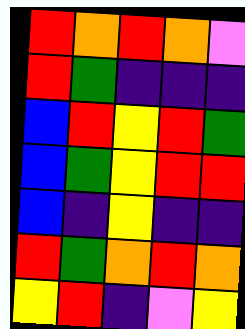[["red", "orange", "red", "orange", "violet"], ["red", "green", "indigo", "indigo", "indigo"], ["blue", "red", "yellow", "red", "green"], ["blue", "green", "yellow", "red", "red"], ["blue", "indigo", "yellow", "indigo", "indigo"], ["red", "green", "orange", "red", "orange"], ["yellow", "red", "indigo", "violet", "yellow"]]